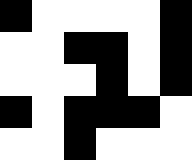[["black", "white", "white", "white", "white", "black"], ["white", "white", "black", "black", "white", "black"], ["white", "white", "white", "black", "white", "black"], ["black", "white", "black", "black", "black", "white"], ["white", "white", "black", "white", "white", "white"]]